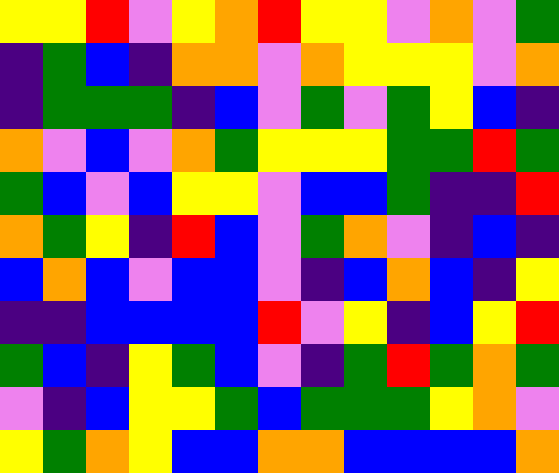[["yellow", "yellow", "red", "violet", "yellow", "orange", "red", "yellow", "yellow", "violet", "orange", "violet", "green"], ["indigo", "green", "blue", "indigo", "orange", "orange", "violet", "orange", "yellow", "yellow", "yellow", "violet", "orange"], ["indigo", "green", "green", "green", "indigo", "blue", "violet", "green", "violet", "green", "yellow", "blue", "indigo"], ["orange", "violet", "blue", "violet", "orange", "green", "yellow", "yellow", "yellow", "green", "green", "red", "green"], ["green", "blue", "violet", "blue", "yellow", "yellow", "violet", "blue", "blue", "green", "indigo", "indigo", "red"], ["orange", "green", "yellow", "indigo", "red", "blue", "violet", "green", "orange", "violet", "indigo", "blue", "indigo"], ["blue", "orange", "blue", "violet", "blue", "blue", "violet", "indigo", "blue", "orange", "blue", "indigo", "yellow"], ["indigo", "indigo", "blue", "blue", "blue", "blue", "red", "violet", "yellow", "indigo", "blue", "yellow", "red"], ["green", "blue", "indigo", "yellow", "green", "blue", "violet", "indigo", "green", "red", "green", "orange", "green"], ["violet", "indigo", "blue", "yellow", "yellow", "green", "blue", "green", "green", "green", "yellow", "orange", "violet"], ["yellow", "green", "orange", "yellow", "blue", "blue", "orange", "orange", "blue", "blue", "blue", "blue", "orange"]]